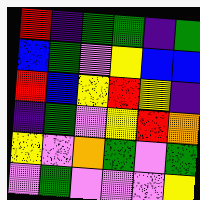[["red", "indigo", "green", "green", "indigo", "green"], ["blue", "green", "violet", "yellow", "blue", "blue"], ["red", "blue", "yellow", "red", "yellow", "indigo"], ["indigo", "green", "violet", "yellow", "red", "orange"], ["yellow", "violet", "orange", "green", "violet", "green"], ["violet", "green", "violet", "violet", "violet", "yellow"]]